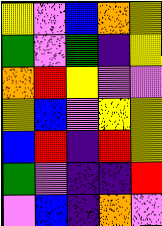[["yellow", "violet", "blue", "orange", "yellow"], ["green", "violet", "green", "indigo", "yellow"], ["orange", "red", "yellow", "violet", "violet"], ["yellow", "blue", "violet", "yellow", "yellow"], ["blue", "red", "indigo", "red", "yellow"], ["green", "violet", "indigo", "indigo", "red"], ["violet", "blue", "indigo", "orange", "violet"]]